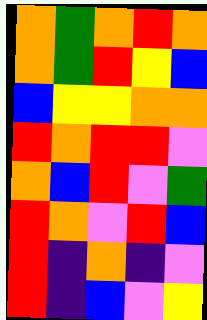[["orange", "green", "orange", "red", "orange"], ["orange", "green", "red", "yellow", "blue"], ["blue", "yellow", "yellow", "orange", "orange"], ["red", "orange", "red", "red", "violet"], ["orange", "blue", "red", "violet", "green"], ["red", "orange", "violet", "red", "blue"], ["red", "indigo", "orange", "indigo", "violet"], ["red", "indigo", "blue", "violet", "yellow"]]